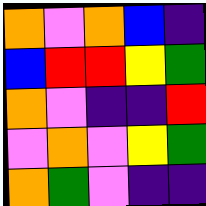[["orange", "violet", "orange", "blue", "indigo"], ["blue", "red", "red", "yellow", "green"], ["orange", "violet", "indigo", "indigo", "red"], ["violet", "orange", "violet", "yellow", "green"], ["orange", "green", "violet", "indigo", "indigo"]]